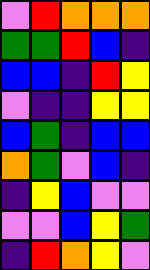[["violet", "red", "orange", "orange", "orange"], ["green", "green", "red", "blue", "indigo"], ["blue", "blue", "indigo", "red", "yellow"], ["violet", "indigo", "indigo", "yellow", "yellow"], ["blue", "green", "indigo", "blue", "blue"], ["orange", "green", "violet", "blue", "indigo"], ["indigo", "yellow", "blue", "violet", "violet"], ["violet", "violet", "blue", "yellow", "green"], ["indigo", "red", "orange", "yellow", "violet"]]